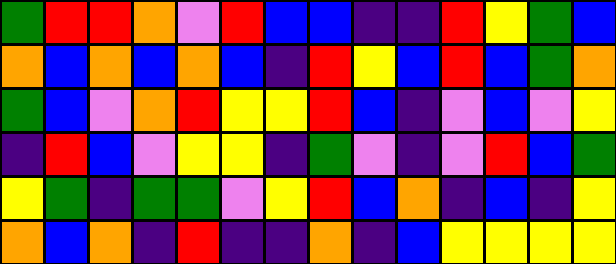[["green", "red", "red", "orange", "violet", "red", "blue", "blue", "indigo", "indigo", "red", "yellow", "green", "blue"], ["orange", "blue", "orange", "blue", "orange", "blue", "indigo", "red", "yellow", "blue", "red", "blue", "green", "orange"], ["green", "blue", "violet", "orange", "red", "yellow", "yellow", "red", "blue", "indigo", "violet", "blue", "violet", "yellow"], ["indigo", "red", "blue", "violet", "yellow", "yellow", "indigo", "green", "violet", "indigo", "violet", "red", "blue", "green"], ["yellow", "green", "indigo", "green", "green", "violet", "yellow", "red", "blue", "orange", "indigo", "blue", "indigo", "yellow"], ["orange", "blue", "orange", "indigo", "red", "indigo", "indigo", "orange", "indigo", "blue", "yellow", "yellow", "yellow", "yellow"]]